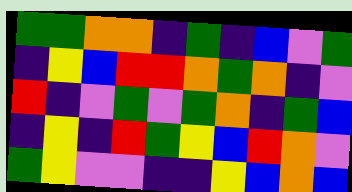[["green", "green", "orange", "orange", "indigo", "green", "indigo", "blue", "violet", "green"], ["indigo", "yellow", "blue", "red", "red", "orange", "green", "orange", "indigo", "violet"], ["red", "indigo", "violet", "green", "violet", "green", "orange", "indigo", "green", "blue"], ["indigo", "yellow", "indigo", "red", "green", "yellow", "blue", "red", "orange", "violet"], ["green", "yellow", "violet", "violet", "indigo", "indigo", "yellow", "blue", "orange", "blue"]]